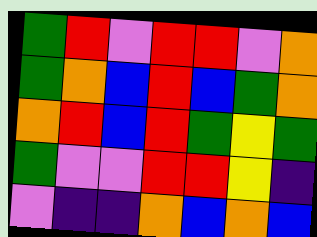[["green", "red", "violet", "red", "red", "violet", "orange"], ["green", "orange", "blue", "red", "blue", "green", "orange"], ["orange", "red", "blue", "red", "green", "yellow", "green"], ["green", "violet", "violet", "red", "red", "yellow", "indigo"], ["violet", "indigo", "indigo", "orange", "blue", "orange", "blue"]]